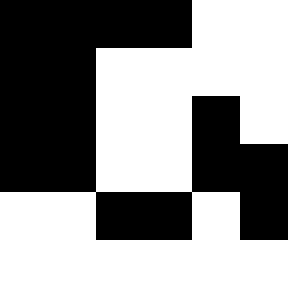[["black", "black", "black", "black", "white", "white"], ["black", "black", "white", "white", "white", "white"], ["black", "black", "white", "white", "black", "white"], ["black", "black", "white", "white", "black", "black"], ["white", "white", "black", "black", "white", "black"], ["white", "white", "white", "white", "white", "white"]]